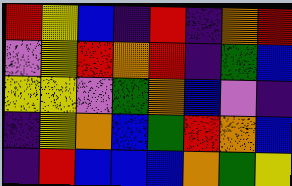[["red", "yellow", "blue", "indigo", "red", "indigo", "orange", "red"], ["violet", "yellow", "red", "orange", "red", "indigo", "green", "blue"], ["yellow", "yellow", "violet", "green", "orange", "blue", "violet", "indigo"], ["indigo", "yellow", "orange", "blue", "green", "red", "orange", "blue"], ["indigo", "red", "blue", "blue", "blue", "orange", "green", "yellow"]]